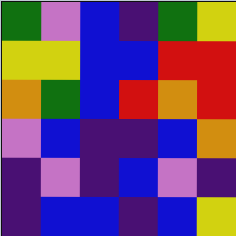[["green", "violet", "blue", "indigo", "green", "yellow"], ["yellow", "yellow", "blue", "blue", "red", "red"], ["orange", "green", "blue", "red", "orange", "red"], ["violet", "blue", "indigo", "indigo", "blue", "orange"], ["indigo", "violet", "indigo", "blue", "violet", "indigo"], ["indigo", "blue", "blue", "indigo", "blue", "yellow"]]